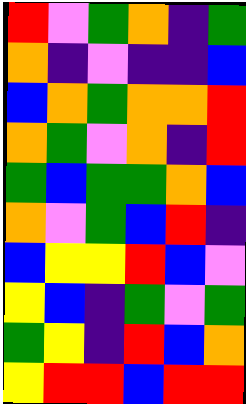[["red", "violet", "green", "orange", "indigo", "green"], ["orange", "indigo", "violet", "indigo", "indigo", "blue"], ["blue", "orange", "green", "orange", "orange", "red"], ["orange", "green", "violet", "orange", "indigo", "red"], ["green", "blue", "green", "green", "orange", "blue"], ["orange", "violet", "green", "blue", "red", "indigo"], ["blue", "yellow", "yellow", "red", "blue", "violet"], ["yellow", "blue", "indigo", "green", "violet", "green"], ["green", "yellow", "indigo", "red", "blue", "orange"], ["yellow", "red", "red", "blue", "red", "red"]]